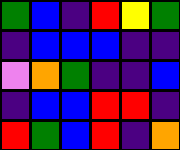[["green", "blue", "indigo", "red", "yellow", "green"], ["indigo", "blue", "blue", "blue", "indigo", "indigo"], ["violet", "orange", "green", "indigo", "indigo", "blue"], ["indigo", "blue", "blue", "red", "red", "indigo"], ["red", "green", "blue", "red", "indigo", "orange"]]